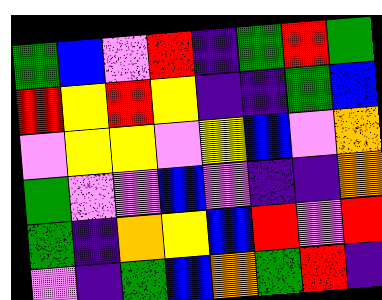[["green", "blue", "violet", "red", "indigo", "green", "red", "green"], ["red", "yellow", "red", "yellow", "indigo", "indigo", "green", "blue"], ["violet", "yellow", "yellow", "violet", "yellow", "blue", "violet", "orange"], ["green", "violet", "violet", "blue", "violet", "indigo", "indigo", "orange"], ["green", "indigo", "orange", "yellow", "blue", "red", "violet", "red"], ["violet", "indigo", "green", "blue", "orange", "green", "red", "indigo"]]